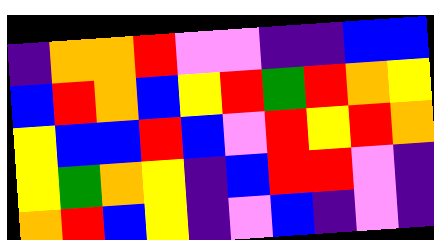[["indigo", "orange", "orange", "red", "violet", "violet", "indigo", "indigo", "blue", "blue"], ["blue", "red", "orange", "blue", "yellow", "red", "green", "red", "orange", "yellow"], ["yellow", "blue", "blue", "red", "blue", "violet", "red", "yellow", "red", "orange"], ["yellow", "green", "orange", "yellow", "indigo", "blue", "red", "red", "violet", "indigo"], ["orange", "red", "blue", "yellow", "indigo", "violet", "blue", "indigo", "violet", "indigo"]]